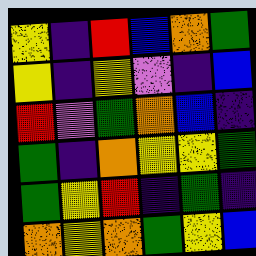[["yellow", "indigo", "red", "blue", "orange", "green"], ["yellow", "indigo", "yellow", "violet", "indigo", "blue"], ["red", "violet", "green", "orange", "blue", "indigo"], ["green", "indigo", "orange", "yellow", "yellow", "green"], ["green", "yellow", "red", "indigo", "green", "indigo"], ["orange", "yellow", "orange", "green", "yellow", "blue"]]